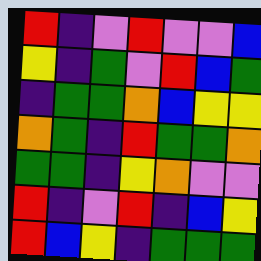[["red", "indigo", "violet", "red", "violet", "violet", "blue"], ["yellow", "indigo", "green", "violet", "red", "blue", "green"], ["indigo", "green", "green", "orange", "blue", "yellow", "yellow"], ["orange", "green", "indigo", "red", "green", "green", "orange"], ["green", "green", "indigo", "yellow", "orange", "violet", "violet"], ["red", "indigo", "violet", "red", "indigo", "blue", "yellow"], ["red", "blue", "yellow", "indigo", "green", "green", "green"]]